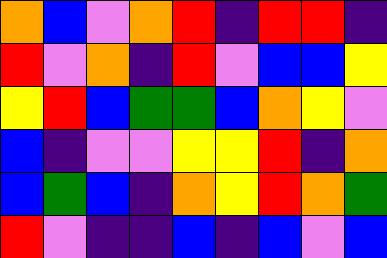[["orange", "blue", "violet", "orange", "red", "indigo", "red", "red", "indigo"], ["red", "violet", "orange", "indigo", "red", "violet", "blue", "blue", "yellow"], ["yellow", "red", "blue", "green", "green", "blue", "orange", "yellow", "violet"], ["blue", "indigo", "violet", "violet", "yellow", "yellow", "red", "indigo", "orange"], ["blue", "green", "blue", "indigo", "orange", "yellow", "red", "orange", "green"], ["red", "violet", "indigo", "indigo", "blue", "indigo", "blue", "violet", "blue"]]